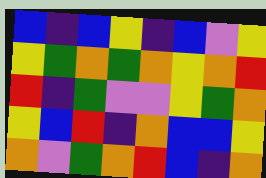[["blue", "indigo", "blue", "yellow", "indigo", "blue", "violet", "yellow"], ["yellow", "green", "orange", "green", "orange", "yellow", "orange", "red"], ["red", "indigo", "green", "violet", "violet", "yellow", "green", "orange"], ["yellow", "blue", "red", "indigo", "orange", "blue", "blue", "yellow"], ["orange", "violet", "green", "orange", "red", "blue", "indigo", "orange"]]